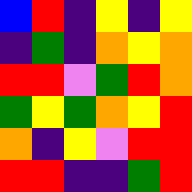[["blue", "red", "indigo", "yellow", "indigo", "yellow"], ["indigo", "green", "indigo", "orange", "yellow", "orange"], ["red", "red", "violet", "green", "red", "orange"], ["green", "yellow", "green", "orange", "yellow", "red"], ["orange", "indigo", "yellow", "violet", "red", "red"], ["red", "red", "indigo", "indigo", "green", "red"]]